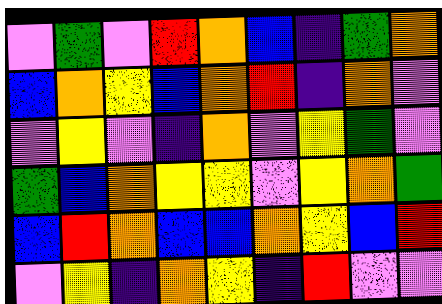[["violet", "green", "violet", "red", "orange", "blue", "indigo", "green", "orange"], ["blue", "orange", "yellow", "blue", "orange", "red", "indigo", "orange", "violet"], ["violet", "yellow", "violet", "indigo", "orange", "violet", "yellow", "green", "violet"], ["green", "blue", "orange", "yellow", "yellow", "violet", "yellow", "orange", "green"], ["blue", "red", "orange", "blue", "blue", "orange", "yellow", "blue", "red"], ["violet", "yellow", "indigo", "orange", "yellow", "indigo", "red", "violet", "violet"]]